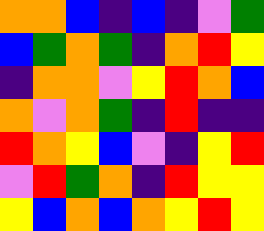[["orange", "orange", "blue", "indigo", "blue", "indigo", "violet", "green"], ["blue", "green", "orange", "green", "indigo", "orange", "red", "yellow"], ["indigo", "orange", "orange", "violet", "yellow", "red", "orange", "blue"], ["orange", "violet", "orange", "green", "indigo", "red", "indigo", "indigo"], ["red", "orange", "yellow", "blue", "violet", "indigo", "yellow", "red"], ["violet", "red", "green", "orange", "indigo", "red", "yellow", "yellow"], ["yellow", "blue", "orange", "blue", "orange", "yellow", "red", "yellow"]]